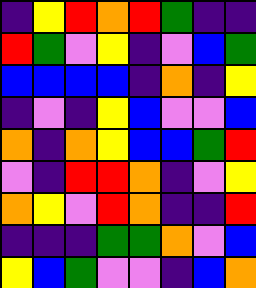[["indigo", "yellow", "red", "orange", "red", "green", "indigo", "indigo"], ["red", "green", "violet", "yellow", "indigo", "violet", "blue", "green"], ["blue", "blue", "blue", "blue", "indigo", "orange", "indigo", "yellow"], ["indigo", "violet", "indigo", "yellow", "blue", "violet", "violet", "blue"], ["orange", "indigo", "orange", "yellow", "blue", "blue", "green", "red"], ["violet", "indigo", "red", "red", "orange", "indigo", "violet", "yellow"], ["orange", "yellow", "violet", "red", "orange", "indigo", "indigo", "red"], ["indigo", "indigo", "indigo", "green", "green", "orange", "violet", "blue"], ["yellow", "blue", "green", "violet", "violet", "indigo", "blue", "orange"]]